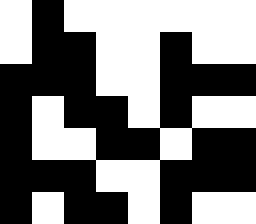[["white", "black", "white", "white", "white", "white", "white", "white"], ["white", "black", "black", "white", "white", "black", "white", "white"], ["black", "black", "black", "white", "white", "black", "black", "black"], ["black", "white", "black", "black", "white", "black", "white", "white"], ["black", "white", "white", "black", "black", "white", "black", "black"], ["black", "black", "black", "white", "white", "black", "black", "black"], ["black", "white", "black", "black", "white", "black", "white", "white"]]